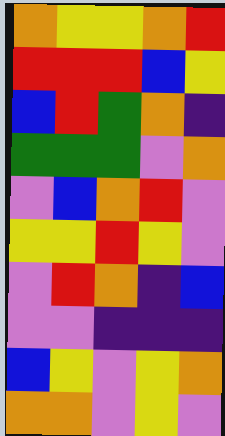[["orange", "yellow", "yellow", "orange", "red"], ["red", "red", "red", "blue", "yellow"], ["blue", "red", "green", "orange", "indigo"], ["green", "green", "green", "violet", "orange"], ["violet", "blue", "orange", "red", "violet"], ["yellow", "yellow", "red", "yellow", "violet"], ["violet", "red", "orange", "indigo", "blue"], ["violet", "violet", "indigo", "indigo", "indigo"], ["blue", "yellow", "violet", "yellow", "orange"], ["orange", "orange", "violet", "yellow", "violet"]]